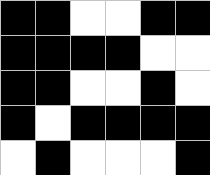[["black", "black", "white", "white", "black", "black"], ["black", "black", "black", "black", "white", "white"], ["black", "black", "white", "white", "black", "white"], ["black", "white", "black", "black", "black", "black"], ["white", "black", "white", "white", "white", "black"]]